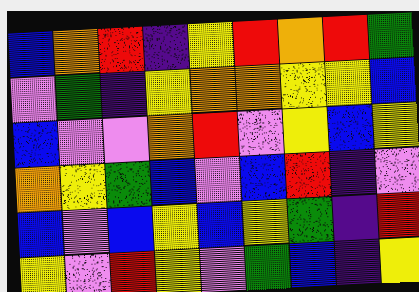[["blue", "orange", "red", "indigo", "yellow", "red", "orange", "red", "green"], ["violet", "green", "indigo", "yellow", "orange", "orange", "yellow", "yellow", "blue"], ["blue", "violet", "violet", "orange", "red", "violet", "yellow", "blue", "yellow"], ["orange", "yellow", "green", "blue", "violet", "blue", "red", "indigo", "violet"], ["blue", "violet", "blue", "yellow", "blue", "yellow", "green", "indigo", "red"], ["yellow", "violet", "red", "yellow", "violet", "green", "blue", "indigo", "yellow"]]